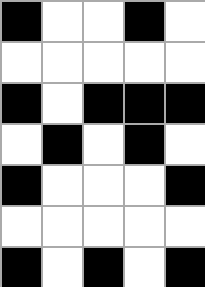[["black", "white", "white", "black", "white"], ["white", "white", "white", "white", "white"], ["black", "white", "black", "black", "black"], ["white", "black", "white", "black", "white"], ["black", "white", "white", "white", "black"], ["white", "white", "white", "white", "white"], ["black", "white", "black", "white", "black"]]